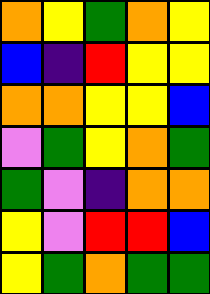[["orange", "yellow", "green", "orange", "yellow"], ["blue", "indigo", "red", "yellow", "yellow"], ["orange", "orange", "yellow", "yellow", "blue"], ["violet", "green", "yellow", "orange", "green"], ["green", "violet", "indigo", "orange", "orange"], ["yellow", "violet", "red", "red", "blue"], ["yellow", "green", "orange", "green", "green"]]